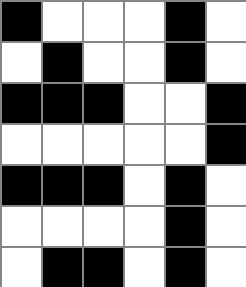[["black", "white", "white", "white", "black", "white"], ["white", "black", "white", "white", "black", "white"], ["black", "black", "black", "white", "white", "black"], ["white", "white", "white", "white", "white", "black"], ["black", "black", "black", "white", "black", "white"], ["white", "white", "white", "white", "black", "white"], ["white", "black", "black", "white", "black", "white"]]